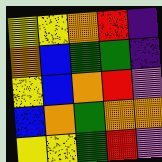[["yellow", "yellow", "orange", "red", "indigo"], ["orange", "blue", "green", "green", "indigo"], ["yellow", "blue", "orange", "red", "violet"], ["blue", "orange", "green", "orange", "orange"], ["yellow", "yellow", "green", "red", "violet"]]